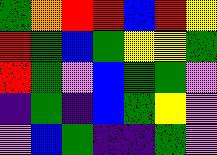[["green", "orange", "red", "red", "blue", "red", "yellow"], ["red", "green", "blue", "green", "yellow", "yellow", "green"], ["red", "green", "violet", "blue", "green", "green", "violet"], ["indigo", "green", "indigo", "blue", "green", "yellow", "violet"], ["violet", "blue", "green", "indigo", "indigo", "green", "violet"]]